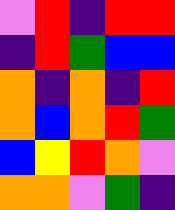[["violet", "red", "indigo", "red", "red"], ["indigo", "red", "green", "blue", "blue"], ["orange", "indigo", "orange", "indigo", "red"], ["orange", "blue", "orange", "red", "green"], ["blue", "yellow", "red", "orange", "violet"], ["orange", "orange", "violet", "green", "indigo"]]